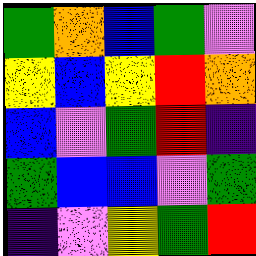[["green", "orange", "blue", "green", "violet"], ["yellow", "blue", "yellow", "red", "orange"], ["blue", "violet", "green", "red", "indigo"], ["green", "blue", "blue", "violet", "green"], ["indigo", "violet", "yellow", "green", "red"]]